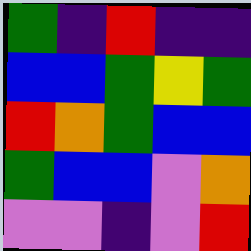[["green", "indigo", "red", "indigo", "indigo"], ["blue", "blue", "green", "yellow", "green"], ["red", "orange", "green", "blue", "blue"], ["green", "blue", "blue", "violet", "orange"], ["violet", "violet", "indigo", "violet", "red"]]